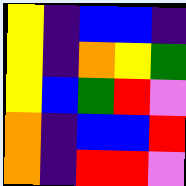[["yellow", "indigo", "blue", "blue", "indigo"], ["yellow", "indigo", "orange", "yellow", "green"], ["yellow", "blue", "green", "red", "violet"], ["orange", "indigo", "blue", "blue", "red"], ["orange", "indigo", "red", "red", "violet"]]